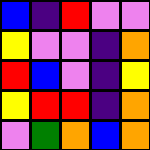[["blue", "indigo", "red", "violet", "violet"], ["yellow", "violet", "violet", "indigo", "orange"], ["red", "blue", "violet", "indigo", "yellow"], ["yellow", "red", "red", "indigo", "orange"], ["violet", "green", "orange", "blue", "orange"]]